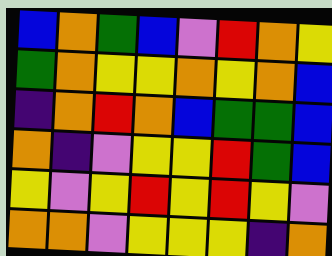[["blue", "orange", "green", "blue", "violet", "red", "orange", "yellow"], ["green", "orange", "yellow", "yellow", "orange", "yellow", "orange", "blue"], ["indigo", "orange", "red", "orange", "blue", "green", "green", "blue"], ["orange", "indigo", "violet", "yellow", "yellow", "red", "green", "blue"], ["yellow", "violet", "yellow", "red", "yellow", "red", "yellow", "violet"], ["orange", "orange", "violet", "yellow", "yellow", "yellow", "indigo", "orange"]]